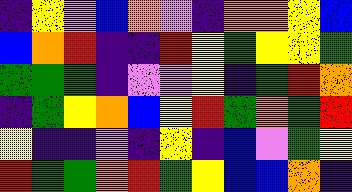[["indigo", "yellow", "violet", "blue", "orange", "violet", "indigo", "orange", "orange", "yellow", "blue"], ["blue", "orange", "red", "indigo", "indigo", "red", "yellow", "green", "yellow", "yellow", "green"], ["green", "green", "green", "indigo", "violet", "violet", "yellow", "indigo", "green", "red", "orange"], ["indigo", "green", "yellow", "orange", "blue", "yellow", "red", "green", "orange", "green", "red"], ["yellow", "indigo", "indigo", "violet", "indigo", "yellow", "indigo", "blue", "violet", "green", "yellow"], ["red", "green", "green", "orange", "red", "green", "yellow", "blue", "blue", "orange", "indigo"]]